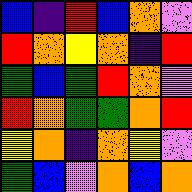[["blue", "indigo", "red", "blue", "orange", "violet"], ["red", "orange", "yellow", "orange", "indigo", "red"], ["green", "blue", "green", "red", "orange", "violet"], ["red", "orange", "green", "green", "orange", "red"], ["yellow", "orange", "indigo", "orange", "yellow", "violet"], ["green", "blue", "violet", "orange", "blue", "orange"]]